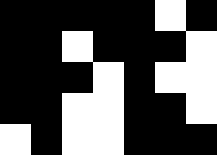[["black", "black", "black", "black", "black", "white", "black"], ["black", "black", "white", "black", "black", "black", "white"], ["black", "black", "black", "white", "black", "white", "white"], ["black", "black", "white", "white", "black", "black", "white"], ["white", "black", "white", "white", "black", "black", "black"]]